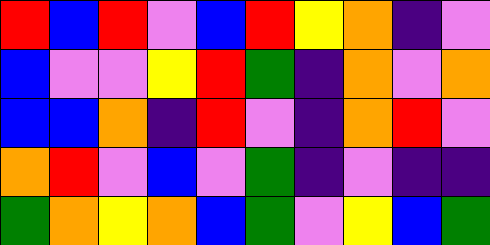[["red", "blue", "red", "violet", "blue", "red", "yellow", "orange", "indigo", "violet"], ["blue", "violet", "violet", "yellow", "red", "green", "indigo", "orange", "violet", "orange"], ["blue", "blue", "orange", "indigo", "red", "violet", "indigo", "orange", "red", "violet"], ["orange", "red", "violet", "blue", "violet", "green", "indigo", "violet", "indigo", "indigo"], ["green", "orange", "yellow", "orange", "blue", "green", "violet", "yellow", "blue", "green"]]